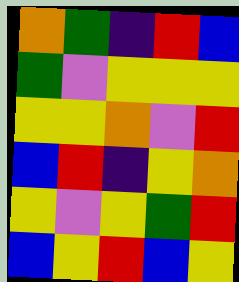[["orange", "green", "indigo", "red", "blue"], ["green", "violet", "yellow", "yellow", "yellow"], ["yellow", "yellow", "orange", "violet", "red"], ["blue", "red", "indigo", "yellow", "orange"], ["yellow", "violet", "yellow", "green", "red"], ["blue", "yellow", "red", "blue", "yellow"]]